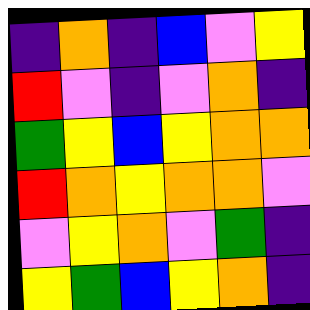[["indigo", "orange", "indigo", "blue", "violet", "yellow"], ["red", "violet", "indigo", "violet", "orange", "indigo"], ["green", "yellow", "blue", "yellow", "orange", "orange"], ["red", "orange", "yellow", "orange", "orange", "violet"], ["violet", "yellow", "orange", "violet", "green", "indigo"], ["yellow", "green", "blue", "yellow", "orange", "indigo"]]